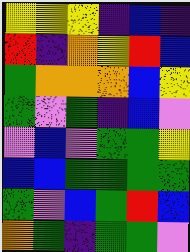[["yellow", "yellow", "yellow", "indigo", "blue", "indigo"], ["red", "indigo", "orange", "yellow", "red", "blue"], ["green", "orange", "orange", "orange", "blue", "yellow"], ["green", "violet", "green", "indigo", "blue", "violet"], ["violet", "blue", "violet", "green", "green", "yellow"], ["blue", "blue", "green", "green", "green", "green"], ["green", "violet", "blue", "green", "red", "blue"], ["orange", "green", "indigo", "green", "green", "violet"]]